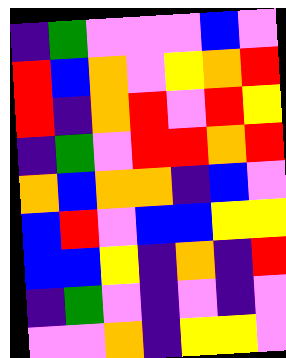[["indigo", "green", "violet", "violet", "violet", "blue", "violet"], ["red", "blue", "orange", "violet", "yellow", "orange", "red"], ["red", "indigo", "orange", "red", "violet", "red", "yellow"], ["indigo", "green", "violet", "red", "red", "orange", "red"], ["orange", "blue", "orange", "orange", "indigo", "blue", "violet"], ["blue", "red", "violet", "blue", "blue", "yellow", "yellow"], ["blue", "blue", "yellow", "indigo", "orange", "indigo", "red"], ["indigo", "green", "violet", "indigo", "violet", "indigo", "violet"], ["violet", "violet", "orange", "indigo", "yellow", "yellow", "violet"]]